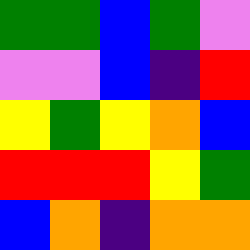[["green", "green", "blue", "green", "violet"], ["violet", "violet", "blue", "indigo", "red"], ["yellow", "green", "yellow", "orange", "blue"], ["red", "red", "red", "yellow", "green"], ["blue", "orange", "indigo", "orange", "orange"]]